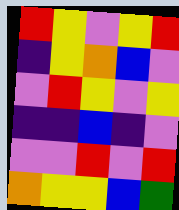[["red", "yellow", "violet", "yellow", "red"], ["indigo", "yellow", "orange", "blue", "violet"], ["violet", "red", "yellow", "violet", "yellow"], ["indigo", "indigo", "blue", "indigo", "violet"], ["violet", "violet", "red", "violet", "red"], ["orange", "yellow", "yellow", "blue", "green"]]